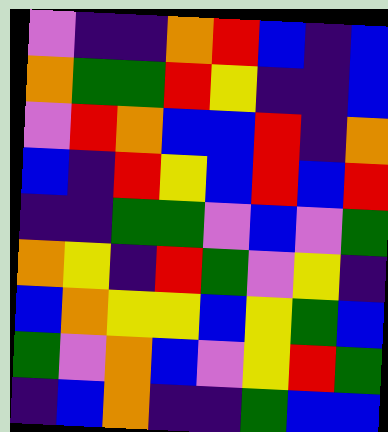[["violet", "indigo", "indigo", "orange", "red", "blue", "indigo", "blue"], ["orange", "green", "green", "red", "yellow", "indigo", "indigo", "blue"], ["violet", "red", "orange", "blue", "blue", "red", "indigo", "orange"], ["blue", "indigo", "red", "yellow", "blue", "red", "blue", "red"], ["indigo", "indigo", "green", "green", "violet", "blue", "violet", "green"], ["orange", "yellow", "indigo", "red", "green", "violet", "yellow", "indigo"], ["blue", "orange", "yellow", "yellow", "blue", "yellow", "green", "blue"], ["green", "violet", "orange", "blue", "violet", "yellow", "red", "green"], ["indigo", "blue", "orange", "indigo", "indigo", "green", "blue", "blue"]]